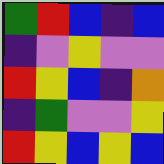[["green", "red", "blue", "indigo", "blue"], ["indigo", "violet", "yellow", "violet", "violet"], ["red", "yellow", "blue", "indigo", "orange"], ["indigo", "green", "violet", "violet", "yellow"], ["red", "yellow", "blue", "yellow", "blue"]]